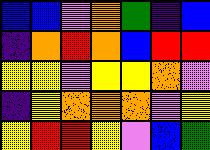[["blue", "blue", "violet", "orange", "green", "indigo", "blue"], ["indigo", "orange", "red", "orange", "blue", "red", "red"], ["yellow", "yellow", "violet", "yellow", "yellow", "orange", "violet"], ["indigo", "yellow", "orange", "orange", "orange", "violet", "yellow"], ["yellow", "red", "red", "yellow", "violet", "blue", "green"]]